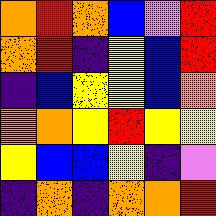[["orange", "red", "orange", "blue", "violet", "red"], ["orange", "red", "indigo", "yellow", "blue", "red"], ["indigo", "blue", "yellow", "yellow", "blue", "orange"], ["orange", "orange", "yellow", "red", "yellow", "yellow"], ["yellow", "blue", "blue", "yellow", "indigo", "violet"], ["indigo", "orange", "indigo", "orange", "orange", "red"]]